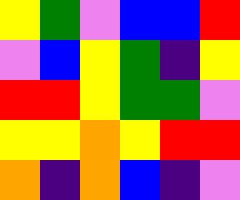[["yellow", "green", "violet", "blue", "blue", "red"], ["violet", "blue", "yellow", "green", "indigo", "yellow"], ["red", "red", "yellow", "green", "green", "violet"], ["yellow", "yellow", "orange", "yellow", "red", "red"], ["orange", "indigo", "orange", "blue", "indigo", "violet"]]